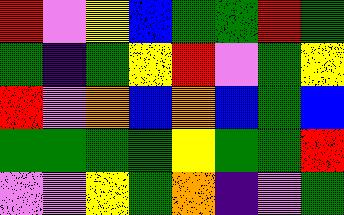[["red", "violet", "yellow", "blue", "green", "green", "red", "green"], ["green", "indigo", "green", "yellow", "red", "violet", "green", "yellow"], ["red", "violet", "orange", "blue", "orange", "blue", "green", "blue"], ["green", "green", "green", "green", "yellow", "green", "green", "red"], ["violet", "violet", "yellow", "green", "orange", "indigo", "violet", "green"]]